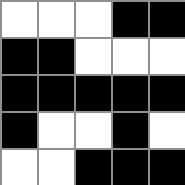[["white", "white", "white", "black", "black"], ["black", "black", "white", "white", "white"], ["black", "black", "black", "black", "black"], ["black", "white", "white", "black", "white"], ["white", "white", "black", "black", "black"]]